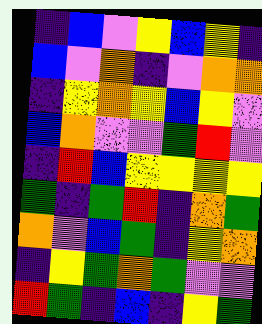[["indigo", "blue", "violet", "yellow", "blue", "yellow", "indigo"], ["blue", "violet", "orange", "indigo", "violet", "orange", "orange"], ["indigo", "yellow", "orange", "yellow", "blue", "yellow", "violet"], ["blue", "orange", "violet", "violet", "green", "red", "violet"], ["indigo", "red", "blue", "yellow", "yellow", "yellow", "yellow"], ["green", "indigo", "green", "red", "indigo", "orange", "green"], ["orange", "violet", "blue", "green", "indigo", "yellow", "orange"], ["indigo", "yellow", "green", "orange", "green", "violet", "violet"], ["red", "green", "indigo", "blue", "indigo", "yellow", "green"]]